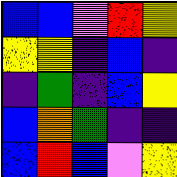[["blue", "blue", "violet", "red", "yellow"], ["yellow", "yellow", "indigo", "blue", "indigo"], ["indigo", "green", "indigo", "blue", "yellow"], ["blue", "orange", "green", "indigo", "indigo"], ["blue", "red", "blue", "violet", "yellow"]]